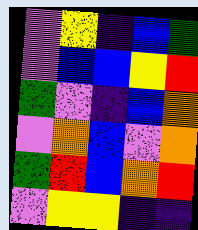[["violet", "yellow", "indigo", "blue", "green"], ["violet", "blue", "blue", "yellow", "red"], ["green", "violet", "indigo", "blue", "orange"], ["violet", "orange", "blue", "violet", "orange"], ["green", "red", "blue", "orange", "red"], ["violet", "yellow", "yellow", "indigo", "indigo"]]